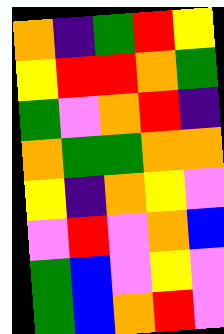[["orange", "indigo", "green", "red", "yellow"], ["yellow", "red", "red", "orange", "green"], ["green", "violet", "orange", "red", "indigo"], ["orange", "green", "green", "orange", "orange"], ["yellow", "indigo", "orange", "yellow", "violet"], ["violet", "red", "violet", "orange", "blue"], ["green", "blue", "violet", "yellow", "violet"], ["green", "blue", "orange", "red", "violet"]]